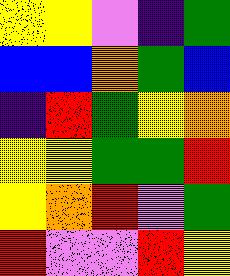[["yellow", "yellow", "violet", "indigo", "green"], ["blue", "blue", "orange", "green", "blue"], ["indigo", "red", "green", "yellow", "orange"], ["yellow", "yellow", "green", "green", "red"], ["yellow", "orange", "red", "violet", "green"], ["red", "violet", "violet", "red", "yellow"]]